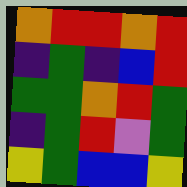[["orange", "red", "red", "orange", "red"], ["indigo", "green", "indigo", "blue", "red"], ["green", "green", "orange", "red", "green"], ["indigo", "green", "red", "violet", "green"], ["yellow", "green", "blue", "blue", "yellow"]]